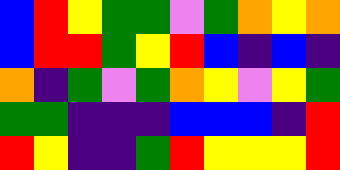[["blue", "red", "yellow", "green", "green", "violet", "green", "orange", "yellow", "orange"], ["blue", "red", "red", "green", "yellow", "red", "blue", "indigo", "blue", "indigo"], ["orange", "indigo", "green", "violet", "green", "orange", "yellow", "violet", "yellow", "green"], ["green", "green", "indigo", "indigo", "indigo", "blue", "blue", "blue", "indigo", "red"], ["red", "yellow", "indigo", "indigo", "green", "red", "yellow", "yellow", "yellow", "red"]]